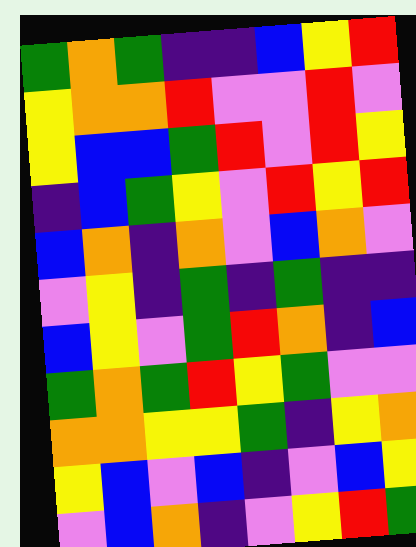[["green", "orange", "green", "indigo", "indigo", "blue", "yellow", "red"], ["yellow", "orange", "orange", "red", "violet", "violet", "red", "violet"], ["yellow", "blue", "blue", "green", "red", "violet", "red", "yellow"], ["indigo", "blue", "green", "yellow", "violet", "red", "yellow", "red"], ["blue", "orange", "indigo", "orange", "violet", "blue", "orange", "violet"], ["violet", "yellow", "indigo", "green", "indigo", "green", "indigo", "indigo"], ["blue", "yellow", "violet", "green", "red", "orange", "indigo", "blue"], ["green", "orange", "green", "red", "yellow", "green", "violet", "violet"], ["orange", "orange", "yellow", "yellow", "green", "indigo", "yellow", "orange"], ["yellow", "blue", "violet", "blue", "indigo", "violet", "blue", "yellow"], ["violet", "blue", "orange", "indigo", "violet", "yellow", "red", "green"]]